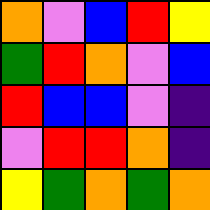[["orange", "violet", "blue", "red", "yellow"], ["green", "red", "orange", "violet", "blue"], ["red", "blue", "blue", "violet", "indigo"], ["violet", "red", "red", "orange", "indigo"], ["yellow", "green", "orange", "green", "orange"]]